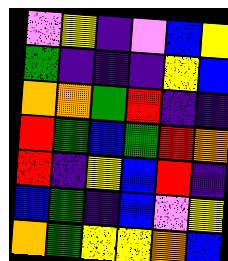[["violet", "yellow", "indigo", "violet", "blue", "yellow"], ["green", "indigo", "indigo", "indigo", "yellow", "blue"], ["orange", "orange", "green", "red", "indigo", "indigo"], ["red", "green", "blue", "green", "red", "orange"], ["red", "indigo", "yellow", "blue", "red", "indigo"], ["blue", "green", "indigo", "blue", "violet", "yellow"], ["orange", "green", "yellow", "yellow", "orange", "blue"]]